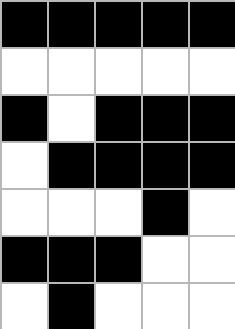[["black", "black", "black", "black", "black"], ["white", "white", "white", "white", "white"], ["black", "white", "black", "black", "black"], ["white", "black", "black", "black", "black"], ["white", "white", "white", "black", "white"], ["black", "black", "black", "white", "white"], ["white", "black", "white", "white", "white"]]